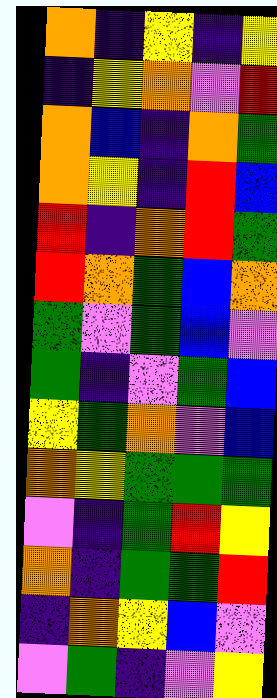[["orange", "indigo", "yellow", "indigo", "yellow"], ["indigo", "yellow", "orange", "violet", "red"], ["orange", "blue", "indigo", "orange", "green"], ["orange", "yellow", "indigo", "red", "blue"], ["red", "indigo", "orange", "red", "green"], ["red", "orange", "green", "blue", "orange"], ["green", "violet", "green", "blue", "violet"], ["green", "indigo", "violet", "green", "blue"], ["yellow", "green", "orange", "violet", "blue"], ["orange", "yellow", "green", "green", "green"], ["violet", "indigo", "green", "red", "yellow"], ["orange", "indigo", "green", "green", "red"], ["indigo", "orange", "yellow", "blue", "violet"], ["violet", "green", "indigo", "violet", "yellow"]]